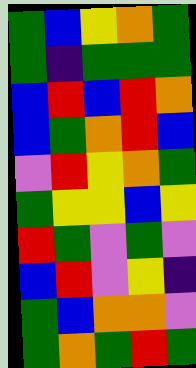[["green", "blue", "yellow", "orange", "green"], ["green", "indigo", "green", "green", "green"], ["blue", "red", "blue", "red", "orange"], ["blue", "green", "orange", "red", "blue"], ["violet", "red", "yellow", "orange", "green"], ["green", "yellow", "yellow", "blue", "yellow"], ["red", "green", "violet", "green", "violet"], ["blue", "red", "violet", "yellow", "indigo"], ["green", "blue", "orange", "orange", "violet"], ["green", "orange", "green", "red", "green"]]